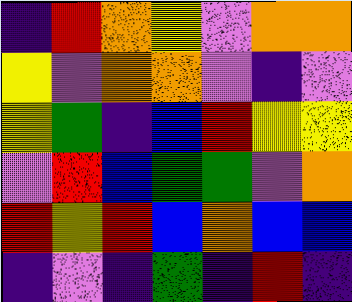[["indigo", "red", "orange", "yellow", "violet", "orange", "orange"], ["yellow", "violet", "orange", "orange", "violet", "indigo", "violet"], ["yellow", "green", "indigo", "blue", "red", "yellow", "yellow"], ["violet", "red", "blue", "green", "green", "violet", "orange"], ["red", "yellow", "red", "blue", "orange", "blue", "blue"], ["indigo", "violet", "indigo", "green", "indigo", "red", "indigo"]]